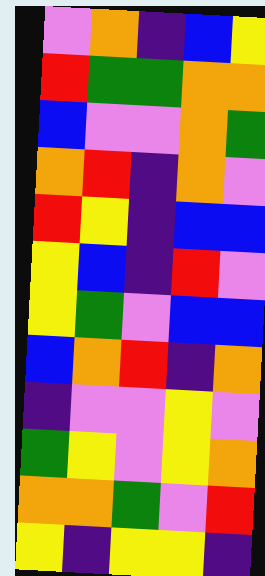[["violet", "orange", "indigo", "blue", "yellow"], ["red", "green", "green", "orange", "orange"], ["blue", "violet", "violet", "orange", "green"], ["orange", "red", "indigo", "orange", "violet"], ["red", "yellow", "indigo", "blue", "blue"], ["yellow", "blue", "indigo", "red", "violet"], ["yellow", "green", "violet", "blue", "blue"], ["blue", "orange", "red", "indigo", "orange"], ["indigo", "violet", "violet", "yellow", "violet"], ["green", "yellow", "violet", "yellow", "orange"], ["orange", "orange", "green", "violet", "red"], ["yellow", "indigo", "yellow", "yellow", "indigo"]]